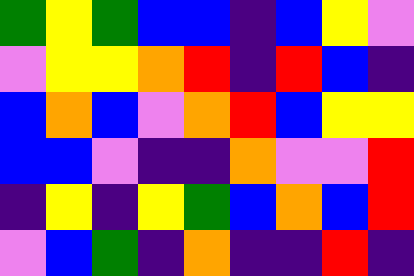[["green", "yellow", "green", "blue", "blue", "indigo", "blue", "yellow", "violet"], ["violet", "yellow", "yellow", "orange", "red", "indigo", "red", "blue", "indigo"], ["blue", "orange", "blue", "violet", "orange", "red", "blue", "yellow", "yellow"], ["blue", "blue", "violet", "indigo", "indigo", "orange", "violet", "violet", "red"], ["indigo", "yellow", "indigo", "yellow", "green", "blue", "orange", "blue", "red"], ["violet", "blue", "green", "indigo", "orange", "indigo", "indigo", "red", "indigo"]]